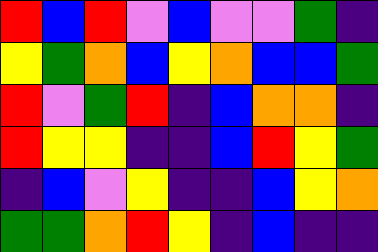[["red", "blue", "red", "violet", "blue", "violet", "violet", "green", "indigo"], ["yellow", "green", "orange", "blue", "yellow", "orange", "blue", "blue", "green"], ["red", "violet", "green", "red", "indigo", "blue", "orange", "orange", "indigo"], ["red", "yellow", "yellow", "indigo", "indigo", "blue", "red", "yellow", "green"], ["indigo", "blue", "violet", "yellow", "indigo", "indigo", "blue", "yellow", "orange"], ["green", "green", "orange", "red", "yellow", "indigo", "blue", "indigo", "indigo"]]